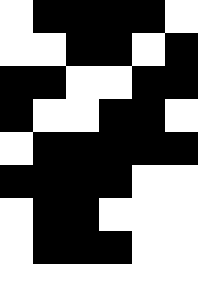[["white", "black", "black", "black", "black", "white"], ["white", "white", "black", "black", "white", "black"], ["black", "black", "white", "white", "black", "black"], ["black", "white", "white", "black", "black", "white"], ["white", "black", "black", "black", "black", "black"], ["black", "black", "black", "black", "white", "white"], ["white", "black", "black", "white", "white", "white"], ["white", "black", "black", "black", "white", "white"], ["white", "white", "white", "white", "white", "white"]]